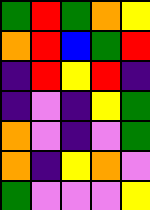[["green", "red", "green", "orange", "yellow"], ["orange", "red", "blue", "green", "red"], ["indigo", "red", "yellow", "red", "indigo"], ["indigo", "violet", "indigo", "yellow", "green"], ["orange", "violet", "indigo", "violet", "green"], ["orange", "indigo", "yellow", "orange", "violet"], ["green", "violet", "violet", "violet", "yellow"]]